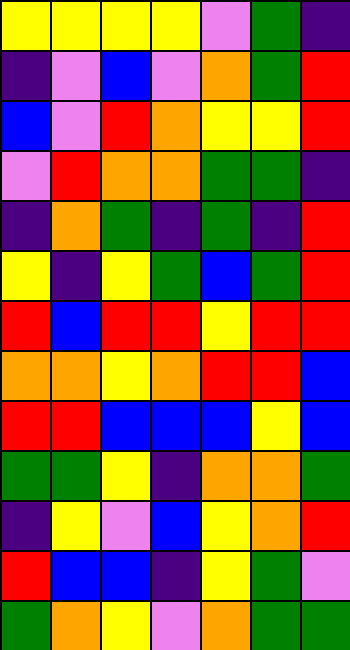[["yellow", "yellow", "yellow", "yellow", "violet", "green", "indigo"], ["indigo", "violet", "blue", "violet", "orange", "green", "red"], ["blue", "violet", "red", "orange", "yellow", "yellow", "red"], ["violet", "red", "orange", "orange", "green", "green", "indigo"], ["indigo", "orange", "green", "indigo", "green", "indigo", "red"], ["yellow", "indigo", "yellow", "green", "blue", "green", "red"], ["red", "blue", "red", "red", "yellow", "red", "red"], ["orange", "orange", "yellow", "orange", "red", "red", "blue"], ["red", "red", "blue", "blue", "blue", "yellow", "blue"], ["green", "green", "yellow", "indigo", "orange", "orange", "green"], ["indigo", "yellow", "violet", "blue", "yellow", "orange", "red"], ["red", "blue", "blue", "indigo", "yellow", "green", "violet"], ["green", "orange", "yellow", "violet", "orange", "green", "green"]]